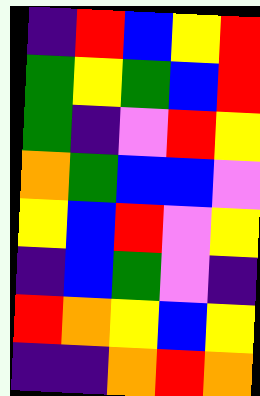[["indigo", "red", "blue", "yellow", "red"], ["green", "yellow", "green", "blue", "red"], ["green", "indigo", "violet", "red", "yellow"], ["orange", "green", "blue", "blue", "violet"], ["yellow", "blue", "red", "violet", "yellow"], ["indigo", "blue", "green", "violet", "indigo"], ["red", "orange", "yellow", "blue", "yellow"], ["indigo", "indigo", "orange", "red", "orange"]]